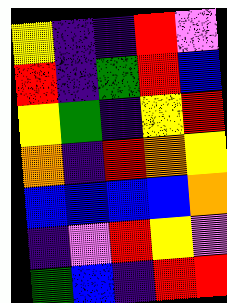[["yellow", "indigo", "indigo", "red", "violet"], ["red", "indigo", "green", "red", "blue"], ["yellow", "green", "indigo", "yellow", "red"], ["orange", "indigo", "red", "orange", "yellow"], ["blue", "blue", "blue", "blue", "orange"], ["indigo", "violet", "red", "yellow", "violet"], ["green", "blue", "indigo", "red", "red"]]